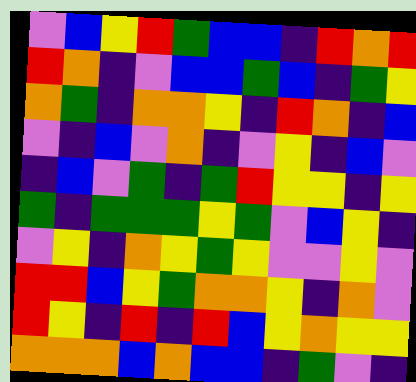[["violet", "blue", "yellow", "red", "green", "blue", "blue", "indigo", "red", "orange", "red"], ["red", "orange", "indigo", "violet", "blue", "blue", "green", "blue", "indigo", "green", "yellow"], ["orange", "green", "indigo", "orange", "orange", "yellow", "indigo", "red", "orange", "indigo", "blue"], ["violet", "indigo", "blue", "violet", "orange", "indigo", "violet", "yellow", "indigo", "blue", "violet"], ["indigo", "blue", "violet", "green", "indigo", "green", "red", "yellow", "yellow", "indigo", "yellow"], ["green", "indigo", "green", "green", "green", "yellow", "green", "violet", "blue", "yellow", "indigo"], ["violet", "yellow", "indigo", "orange", "yellow", "green", "yellow", "violet", "violet", "yellow", "violet"], ["red", "red", "blue", "yellow", "green", "orange", "orange", "yellow", "indigo", "orange", "violet"], ["red", "yellow", "indigo", "red", "indigo", "red", "blue", "yellow", "orange", "yellow", "yellow"], ["orange", "orange", "orange", "blue", "orange", "blue", "blue", "indigo", "green", "violet", "indigo"]]